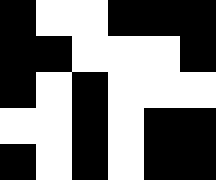[["black", "white", "white", "black", "black", "black"], ["black", "black", "white", "white", "white", "black"], ["black", "white", "black", "white", "white", "white"], ["white", "white", "black", "white", "black", "black"], ["black", "white", "black", "white", "black", "black"]]